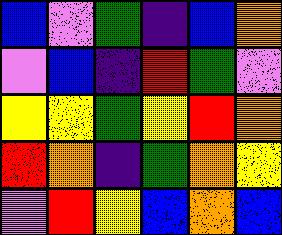[["blue", "violet", "green", "indigo", "blue", "orange"], ["violet", "blue", "indigo", "red", "green", "violet"], ["yellow", "yellow", "green", "yellow", "red", "orange"], ["red", "orange", "indigo", "green", "orange", "yellow"], ["violet", "red", "yellow", "blue", "orange", "blue"]]